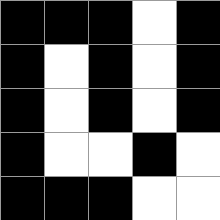[["black", "black", "black", "white", "black"], ["black", "white", "black", "white", "black"], ["black", "white", "black", "white", "black"], ["black", "white", "white", "black", "white"], ["black", "black", "black", "white", "white"]]